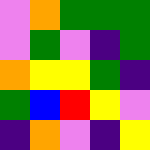[["violet", "orange", "green", "green", "green"], ["violet", "green", "violet", "indigo", "green"], ["orange", "yellow", "yellow", "green", "indigo"], ["green", "blue", "red", "yellow", "violet"], ["indigo", "orange", "violet", "indigo", "yellow"]]